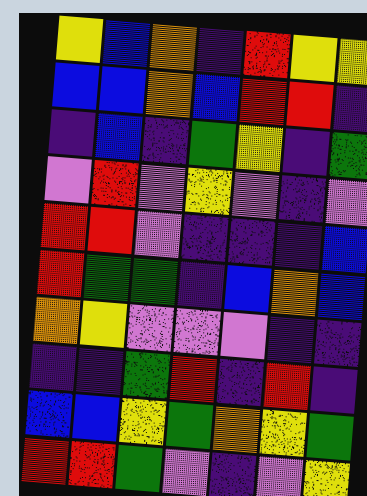[["yellow", "blue", "orange", "indigo", "red", "yellow", "yellow"], ["blue", "blue", "orange", "blue", "red", "red", "indigo"], ["indigo", "blue", "indigo", "green", "yellow", "indigo", "green"], ["violet", "red", "violet", "yellow", "violet", "indigo", "violet"], ["red", "red", "violet", "indigo", "indigo", "indigo", "blue"], ["red", "green", "green", "indigo", "blue", "orange", "blue"], ["orange", "yellow", "violet", "violet", "violet", "indigo", "indigo"], ["indigo", "indigo", "green", "red", "indigo", "red", "indigo"], ["blue", "blue", "yellow", "green", "orange", "yellow", "green"], ["red", "red", "green", "violet", "indigo", "violet", "yellow"]]